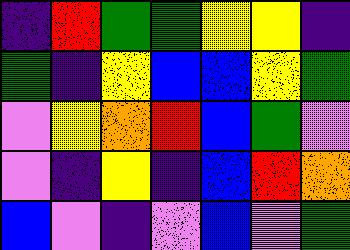[["indigo", "red", "green", "green", "yellow", "yellow", "indigo"], ["green", "indigo", "yellow", "blue", "blue", "yellow", "green"], ["violet", "yellow", "orange", "red", "blue", "green", "violet"], ["violet", "indigo", "yellow", "indigo", "blue", "red", "orange"], ["blue", "violet", "indigo", "violet", "blue", "violet", "green"]]